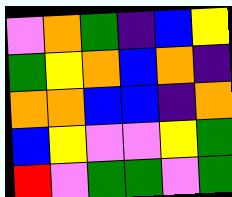[["violet", "orange", "green", "indigo", "blue", "yellow"], ["green", "yellow", "orange", "blue", "orange", "indigo"], ["orange", "orange", "blue", "blue", "indigo", "orange"], ["blue", "yellow", "violet", "violet", "yellow", "green"], ["red", "violet", "green", "green", "violet", "green"]]